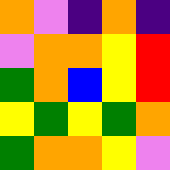[["orange", "violet", "indigo", "orange", "indigo"], ["violet", "orange", "orange", "yellow", "red"], ["green", "orange", "blue", "yellow", "red"], ["yellow", "green", "yellow", "green", "orange"], ["green", "orange", "orange", "yellow", "violet"]]